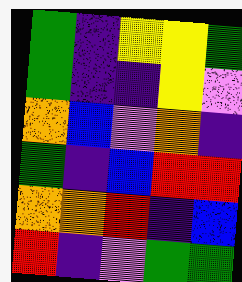[["green", "indigo", "yellow", "yellow", "green"], ["green", "indigo", "indigo", "yellow", "violet"], ["orange", "blue", "violet", "orange", "indigo"], ["green", "indigo", "blue", "red", "red"], ["orange", "orange", "red", "indigo", "blue"], ["red", "indigo", "violet", "green", "green"]]